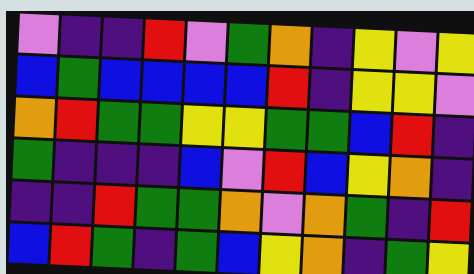[["violet", "indigo", "indigo", "red", "violet", "green", "orange", "indigo", "yellow", "violet", "yellow"], ["blue", "green", "blue", "blue", "blue", "blue", "red", "indigo", "yellow", "yellow", "violet"], ["orange", "red", "green", "green", "yellow", "yellow", "green", "green", "blue", "red", "indigo"], ["green", "indigo", "indigo", "indigo", "blue", "violet", "red", "blue", "yellow", "orange", "indigo"], ["indigo", "indigo", "red", "green", "green", "orange", "violet", "orange", "green", "indigo", "red"], ["blue", "red", "green", "indigo", "green", "blue", "yellow", "orange", "indigo", "green", "yellow"]]